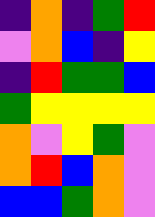[["indigo", "orange", "indigo", "green", "red"], ["violet", "orange", "blue", "indigo", "yellow"], ["indigo", "red", "green", "green", "blue"], ["green", "yellow", "yellow", "yellow", "yellow"], ["orange", "violet", "yellow", "green", "violet"], ["orange", "red", "blue", "orange", "violet"], ["blue", "blue", "green", "orange", "violet"]]